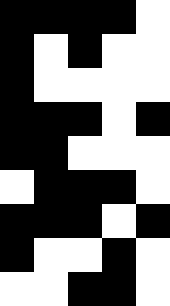[["black", "black", "black", "black", "white"], ["black", "white", "black", "white", "white"], ["black", "white", "white", "white", "white"], ["black", "black", "black", "white", "black"], ["black", "black", "white", "white", "white"], ["white", "black", "black", "black", "white"], ["black", "black", "black", "white", "black"], ["black", "white", "white", "black", "white"], ["white", "white", "black", "black", "white"]]